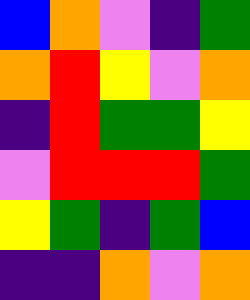[["blue", "orange", "violet", "indigo", "green"], ["orange", "red", "yellow", "violet", "orange"], ["indigo", "red", "green", "green", "yellow"], ["violet", "red", "red", "red", "green"], ["yellow", "green", "indigo", "green", "blue"], ["indigo", "indigo", "orange", "violet", "orange"]]